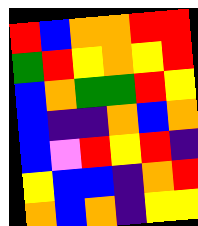[["red", "blue", "orange", "orange", "red", "red"], ["green", "red", "yellow", "orange", "yellow", "red"], ["blue", "orange", "green", "green", "red", "yellow"], ["blue", "indigo", "indigo", "orange", "blue", "orange"], ["blue", "violet", "red", "yellow", "red", "indigo"], ["yellow", "blue", "blue", "indigo", "orange", "red"], ["orange", "blue", "orange", "indigo", "yellow", "yellow"]]